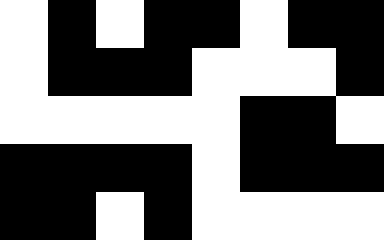[["white", "black", "white", "black", "black", "white", "black", "black"], ["white", "black", "black", "black", "white", "white", "white", "black"], ["white", "white", "white", "white", "white", "black", "black", "white"], ["black", "black", "black", "black", "white", "black", "black", "black"], ["black", "black", "white", "black", "white", "white", "white", "white"]]